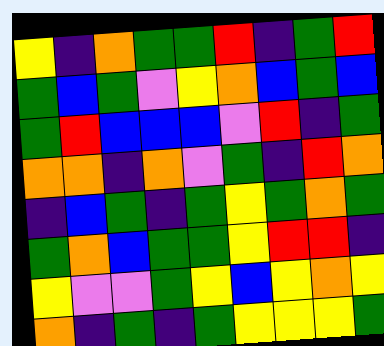[["yellow", "indigo", "orange", "green", "green", "red", "indigo", "green", "red"], ["green", "blue", "green", "violet", "yellow", "orange", "blue", "green", "blue"], ["green", "red", "blue", "blue", "blue", "violet", "red", "indigo", "green"], ["orange", "orange", "indigo", "orange", "violet", "green", "indigo", "red", "orange"], ["indigo", "blue", "green", "indigo", "green", "yellow", "green", "orange", "green"], ["green", "orange", "blue", "green", "green", "yellow", "red", "red", "indigo"], ["yellow", "violet", "violet", "green", "yellow", "blue", "yellow", "orange", "yellow"], ["orange", "indigo", "green", "indigo", "green", "yellow", "yellow", "yellow", "green"]]